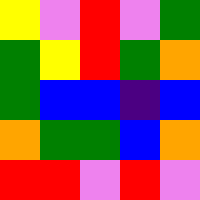[["yellow", "violet", "red", "violet", "green"], ["green", "yellow", "red", "green", "orange"], ["green", "blue", "blue", "indigo", "blue"], ["orange", "green", "green", "blue", "orange"], ["red", "red", "violet", "red", "violet"]]